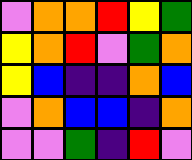[["violet", "orange", "orange", "red", "yellow", "green"], ["yellow", "orange", "red", "violet", "green", "orange"], ["yellow", "blue", "indigo", "indigo", "orange", "blue"], ["violet", "orange", "blue", "blue", "indigo", "orange"], ["violet", "violet", "green", "indigo", "red", "violet"]]